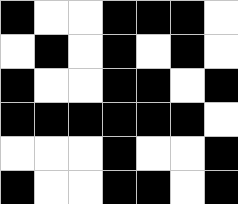[["black", "white", "white", "black", "black", "black", "white"], ["white", "black", "white", "black", "white", "black", "white"], ["black", "white", "white", "black", "black", "white", "black"], ["black", "black", "black", "black", "black", "black", "white"], ["white", "white", "white", "black", "white", "white", "black"], ["black", "white", "white", "black", "black", "white", "black"]]